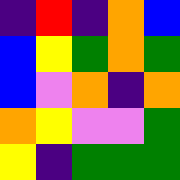[["indigo", "red", "indigo", "orange", "blue"], ["blue", "yellow", "green", "orange", "green"], ["blue", "violet", "orange", "indigo", "orange"], ["orange", "yellow", "violet", "violet", "green"], ["yellow", "indigo", "green", "green", "green"]]